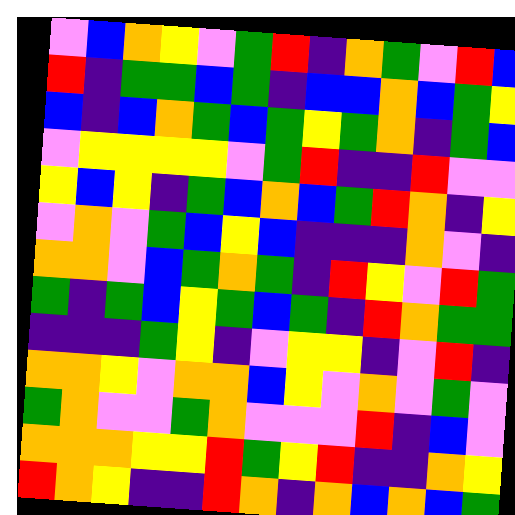[["violet", "blue", "orange", "yellow", "violet", "green", "red", "indigo", "orange", "green", "violet", "red", "blue"], ["red", "indigo", "green", "green", "blue", "green", "indigo", "blue", "blue", "orange", "blue", "green", "yellow"], ["blue", "indigo", "blue", "orange", "green", "blue", "green", "yellow", "green", "orange", "indigo", "green", "blue"], ["violet", "yellow", "yellow", "yellow", "yellow", "violet", "green", "red", "indigo", "indigo", "red", "violet", "violet"], ["yellow", "blue", "yellow", "indigo", "green", "blue", "orange", "blue", "green", "red", "orange", "indigo", "yellow"], ["violet", "orange", "violet", "green", "blue", "yellow", "blue", "indigo", "indigo", "indigo", "orange", "violet", "indigo"], ["orange", "orange", "violet", "blue", "green", "orange", "green", "indigo", "red", "yellow", "violet", "red", "green"], ["green", "indigo", "green", "blue", "yellow", "green", "blue", "green", "indigo", "red", "orange", "green", "green"], ["indigo", "indigo", "indigo", "green", "yellow", "indigo", "violet", "yellow", "yellow", "indigo", "violet", "red", "indigo"], ["orange", "orange", "yellow", "violet", "orange", "orange", "blue", "yellow", "violet", "orange", "violet", "green", "violet"], ["green", "orange", "violet", "violet", "green", "orange", "violet", "violet", "violet", "red", "indigo", "blue", "violet"], ["orange", "orange", "orange", "yellow", "yellow", "red", "green", "yellow", "red", "indigo", "indigo", "orange", "yellow"], ["red", "orange", "yellow", "indigo", "indigo", "red", "orange", "indigo", "orange", "blue", "orange", "blue", "green"]]